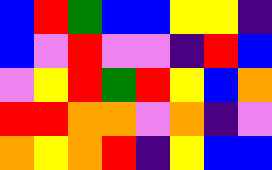[["blue", "red", "green", "blue", "blue", "yellow", "yellow", "indigo"], ["blue", "violet", "red", "violet", "violet", "indigo", "red", "blue"], ["violet", "yellow", "red", "green", "red", "yellow", "blue", "orange"], ["red", "red", "orange", "orange", "violet", "orange", "indigo", "violet"], ["orange", "yellow", "orange", "red", "indigo", "yellow", "blue", "blue"]]